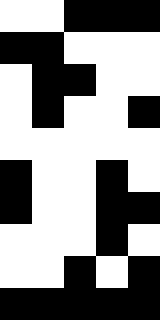[["white", "white", "black", "black", "black"], ["black", "black", "white", "white", "white"], ["white", "black", "black", "white", "white"], ["white", "black", "white", "white", "black"], ["white", "white", "white", "white", "white"], ["black", "white", "white", "black", "white"], ["black", "white", "white", "black", "black"], ["white", "white", "white", "black", "white"], ["white", "white", "black", "white", "black"], ["black", "black", "black", "black", "black"]]